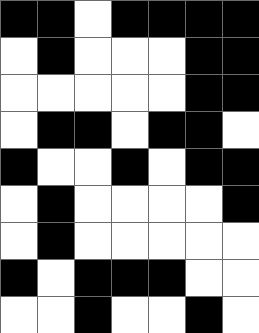[["black", "black", "white", "black", "black", "black", "black"], ["white", "black", "white", "white", "white", "black", "black"], ["white", "white", "white", "white", "white", "black", "black"], ["white", "black", "black", "white", "black", "black", "white"], ["black", "white", "white", "black", "white", "black", "black"], ["white", "black", "white", "white", "white", "white", "black"], ["white", "black", "white", "white", "white", "white", "white"], ["black", "white", "black", "black", "black", "white", "white"], ["white", "white", "black", "white", "white", "black", "white"]]